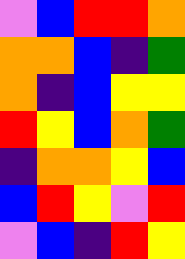[["violet", "blue", "red", "red", "orange"], ["orange", "orange", "blue", "indigo", "green"], ["orange", "indigo", "blue", "yellow", "yellow"], ["red", "yellow", "blue", "orange", "green"], ["indigo", "orange", "orange", "yellow", "blue"], ["blue", "red", "yellow", "violet", "red"], ["violet", "blue", "indigo", "red", "yellow"]]